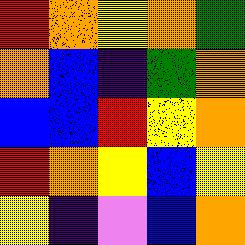[["red", "orange", "yellow", "orange", "green"], ["orange", "blue", "indigo", "green", "orange"], ["blue", "blue", "red", "yellow", "orange"], ["red", "orange", "yellow", "blue", "yellow"], ["yellow", "indigo", "violet", "blue", "orange"]]